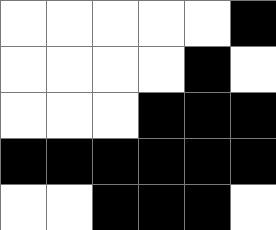[["white", "white", "white", "white", "white", "black"], ["white", "white", "white", "white", "black", "white"], ["white", "white", "white", "black", "black", "black"], ["black", "black", "black", "black", "black", "black"], ["white", "white", "black", "black", "black", "white"]]